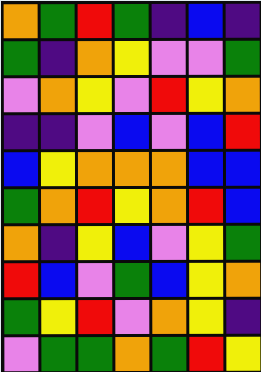[["orange", "green", "red", "green", "indigo", "blue", "indigo"], ["green", "indigo", "orange", "yellow", "violet", "violet", "green"], ["violet", "orange", "yellow", "violet", "red", "yellow", "orange"], ["indigo", "indigo", "violet", "blue", "violet", "blue", "red"], ["blue", "yellow", "orange", "orange", "orange", "blue", "blue"], ["green", "orange", "red", "yellow", "orange", "red", "blue"], ["orange", "indigo", "yellow", "blue", "violet", "yellow", "green"], ["red", "blue", "violet", "green", "blue", "yellow", "orange"], ["green", "yellow", "red", "violet", "orange", "yellow", "indigo"], ["violet", "green", "green", "orange", "green", "red", "yellow"]]